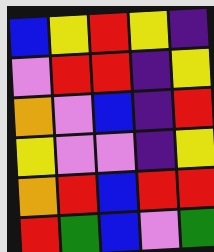[["blue", "yellow", "red", "yellow", "indigo"], ["violet", "red", "red", "indigo", "yellow"], ["orange", "violet", "blue", "indigo", "red"], ["yellow", "violet", "violet", "indigo", "yellow"], ["orange", "red", "blue", "red", "red"], ["red", "green", "blue", "violet", "green"]]